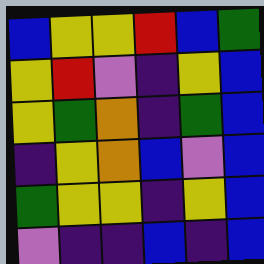[["blue", "yellow", "yellow", "red", "blue", "green"], ["yellow", "red", "violet", "indigo", "yellow", "blue"], ["yellow", "green", "orange", "indigo", "green", "blue"], ["indigo", "yellow", "orange", "blue", "violet", "blue"], ["green", "yellow", "yellow", "indigo", "yellow", "blue"], ["violet", "indigo", "indigo", "blue", "indigo", "blue"]]